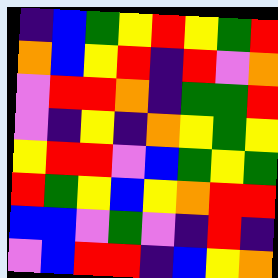[["indigo", "blue", "green", "yellow", "red", "yellow", "green", "red"], ["orange", "blue", "yellow", "red", "indigo", "red", "violet", "orange"], ["violet", "red", "red", "orange", "indigo", "green", "green", "red"], ["violet", "indigo", "yellow", "indigo", "orange", "yellow", "green", "yellow"], ["yellow", "red", "red", "violet", "blue", "green", "yellow", "green"], ["red", "green", "yellow", "blue", "yellow", "orange", "red", "red"], ["blue", "blue", "violet", "green", "violet", "indigo", "red", "indigo"], ["violet", "blue", "red", "red", "indigo", "blue", "yellow", "orange"]]